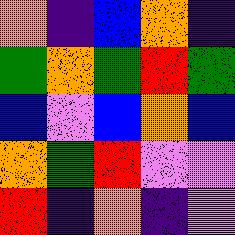[["orange", "indigo", "blue", "orange", "indigo"], ["green", "orange", "green", "red", "green"], ["blue", "violet", "blue", "orange", "blue"], ["orange", "green", "red", "violet", "violet"], ["red", "indigo", "orange", "indigo", "violet"]]